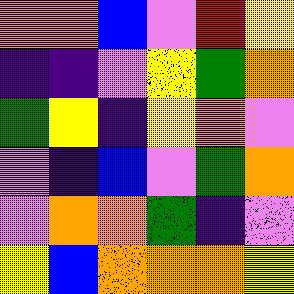[["orange", "orange", "blue", "violet", "red", "yellow"], ["indigo", "indigo", "violet", "yellow", "green", "orange"], ["green", "yellow", "indigo", "yellow", "orange", "violet"], ["violet", "indigo", "blue", "violet", "green", "orange"], ["violet", "orange", "orange", "green", "indigo", "violet"], ["yellow", "blue", "orange", "orange", "orange", "yellow"]]